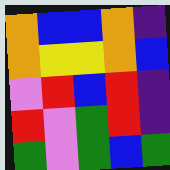[["orange", "blue", "blue", "orange", "indigo"], ["orange", "yellow", "yellow", "orange", "blue"], ["violet", "red", "blue", "red", "indigo"], ["red", "violet", "green", "red", "indigo"], ["green", "violet", "green", "blue", "green"]]